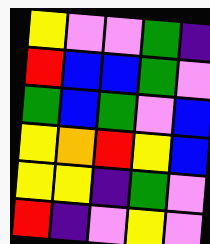[["yellow", "violet", "violet", "green", "indigo"], ["red", "blue", "blue", "green", "violet"], ["green", "blue", "green", "violet", "blue"], ["yellow", "orange", "red", "yellow", "blue"], ["yellow", "yellow", "indigo", "green", "violet"], ["red", "indigo", "violet", "yellow", "violet"]]